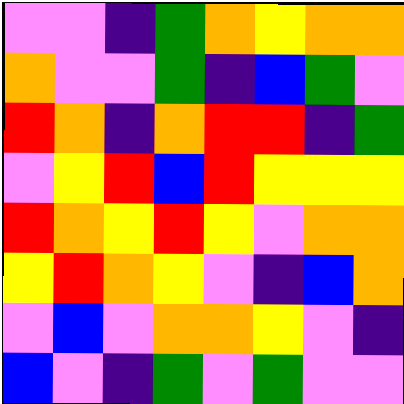[["violet", "violet", "indigo", "green", "orange", "yellow", "orange", "orange"], ["orange", "violet", "violet", "green", "indigo", "blue", "green", "violet"], ["red", "orange", "indigo", "orange", "red", "red", "indigo", "green"], ["violet", "yellow", "red", "blue", "red", "yellow", "yellow", "yellow"], ["red", "orange", "yellow", "red", "yellow", "violet", "orange", "orange"], ["yellow", "red", "orange", "yellow", "violet", "indigo", "blue", "orange"], ["violet", "blue", "violet", "orange", "orange", "yellow", "violet", "indigo"], ["blue", "violet", "indigo", "green", "violet", "green", "violet", "violet"]]